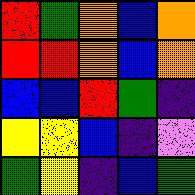[["red", "green", "orange", "blue", "orange"], ["red", "red", "orange", "blue", "orange"], ["blue", "blue", "red", "green", "indigo"], ["yellow", "yellow", "blue", "indigo", "violet"], ["green", "yellow", "indigo", "blue", "green"]]